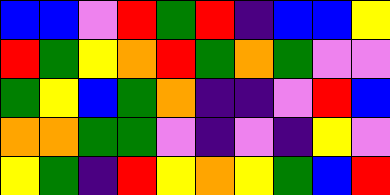[["blue", "blue", "violet", "red", "green", "red", "indigo", "blue", "blue", "yellow"], ["red", "green", "yellow", "orange", "red", "green", "orange", "green", "violet", "violet"], ["green", "yellow", "blue", "green", "orange", "indigo", "indigo", "violet", "red", "blue"], ["orange", "orange", "green", "green", "violet", "indigo", "violet", "indigo", "yellow", "violet"], ["yellow", "green", "indigo", "red", "yellow", "orange", "yellow", "green", "blue", "red"]]